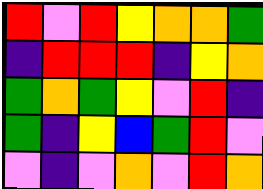[["red", "violet", "red", "yellow", "orange", "orange", "green"], ["indigo", "red", "red", "red", "indigo", "yellow", "orange"], ["green", "orange", "green", "yellow", "violet", "red", "indigo"], ["green", "indigo", "yellow", "blue", "green", "red", "violet"], ["violet", "indigo", "violet", "orange", "violet", "red", "orange"]]